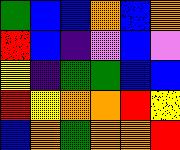[["green", "blue", "blue", "orange", "blue", "orange"], ["red", "blue", "indigo", "violet", "blue", "violet"], ["yellow", "indigo", "green", "green", "blue", "blue"], ["red", "yellow", "orange", "orange", "red", "yellow"], ["blue", "orange", "green", "orange", "orange", "red"]]